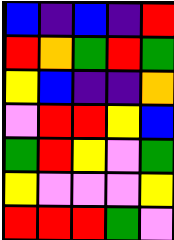[["blue", "indigo", "blue", "indigo", "red"], ["red", "orange", "green", "red", "green"], ["yellow", "blue", "indigo", "indigo", "orange"], ["violet", "red", "red", "yellow", "blue"], ["green", "red", "yellow", "violet", "green"], ["yellow", "violet", "violet", "violet", "yellow"], ["red", "red", "red", "green", "violet"]]